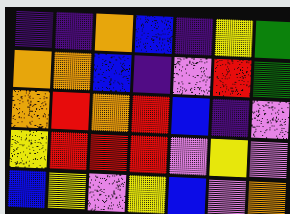[["indigo", "indigo", "orange", "blue", "indigo", "yellow", "green"], ["orange", "orange", "blue", "indigo", "violet", "red", "green"], ["orange", "red", "orange", "red", "blue", "indigo", "violet"], ["yellow", "red", "red", "red", "violet", "yellow", "violet"], ["blue", "yellow", "violet", "yellow", "blue", "violet", "orange"]]